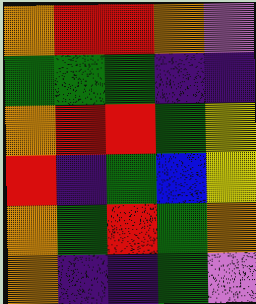[["orange", "red", "red", "orange", "violet"], ["green", "green", "green", "indigo", "indigo"], ["orange", "red", "red", "green", "yellow"], ["red", "indigo", "green", "blue", "yellow"], ["orange", "green", "red", "green", "orange"], ["orange", "indigo", "indigo", "green", "violet"]]